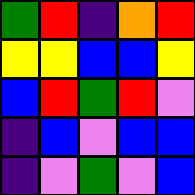[["green", "red", "indigo", "orange", "red"], ["yellow", "yellow", "blue", "blue", "yellow"], ["blue", "red", "green", "red", "violet"], ["indigo", "blue", "violet", "blue", "blue"], ["indigo", "violet", "green", "violet", "blue"]]